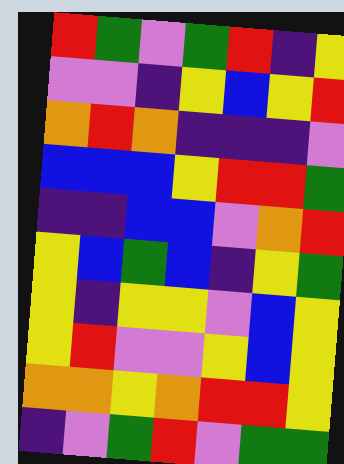[["red", "green", "violet", "green", "red", "indigo", "yellow"], ["violet", "violet", "indigo", "yellow", "blue", "yellow", "red"], ["orange", "red", "orange", "indigo", "indigo", "indigo", "violet"], ["blue", "blue", "blue", "yellow", "red", "red", "green"], ["indigo", "indigo", "blue", "blue", "violet", "orange", "red"], ["yellow", "blue", "green", "blue", "indigo", "yellow", "green"], ["yellow", "indigo", "yellow", "yellow", "violet", "blue", "yellow"], ["yellow", "red", "violet", "violet", "yellow", "blue", "yellow"], ["orange", "orange", "yellow", "orange", "red", "red", "yellow"], ["indigo", "violet", "green", "red", "violet", "green", "green"]]